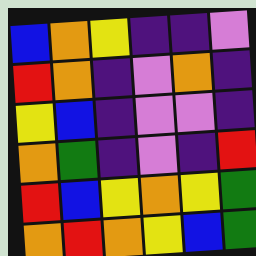[["blue", "orange", "yellow", "indigo", "indigo", "violet"], ["red", "orange", "indigo", "violet", "orange", "indigo"], ["yellow", "blue", "indigo", "violet", "violet", "indigo"], ["orange", "green", "indigo", "violet", "indigo", "red"], ["red", "blue", "yellow", "orange", "yellow", "green"], ["orange", "red", "orange", "yellow", "blue", "green"]]